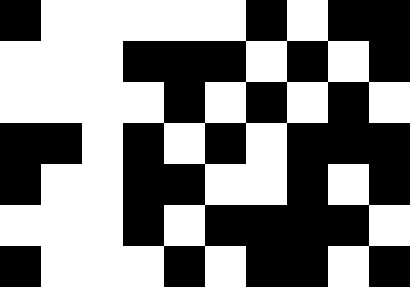[["black", "white", "white", "white", "white", "white", "black", "white", "black", "black"], ["white", "white", "white", "black", "black", "black", "white", "black", "white", "black"], ["white", "white", "white", "white", "black", "white", "black", "white", "black", "white"], ["black", "black", "white", "black", "white", "black", "white", "black", "black", "black"], ["black", "white", "white", "black", "black", "white", "white", "black", "white", "black"], ["white", "white", "white", "black", "white", "black", "black", "black", "black", "white"], ["black", "white", "white", "white", "black", "white", "black", "black", "white", "black"]]